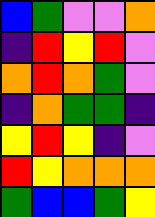[["blue", "green", "violet", "violet", "orange"], ["indigo", "red", "yellow", "red", "violet"], ["orange", "red", "orange", "green", "violet"], ["indigo", "orange", "green", "green", "indigo"], ["yellow", "red", "yellow", "indigo", "violet"], ["red", "yellow", "orange", "orange", "orange"], ["green", "blue", "blue", "green", "yellow"]]